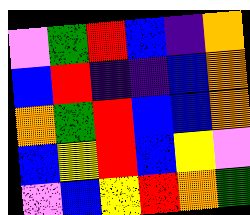[["violet", "green", "red", "blue", "indigo", "orange"], ["blue", "red", "indigo", "indigo", "blue", "orange"], ["orange", "green", "red", "blue", "blue", "orange"], ["blue", "yellow", "red", "blue", "yellow", "violet"], ["violet", "blue", "yellow", "red", "orange", "green"]]